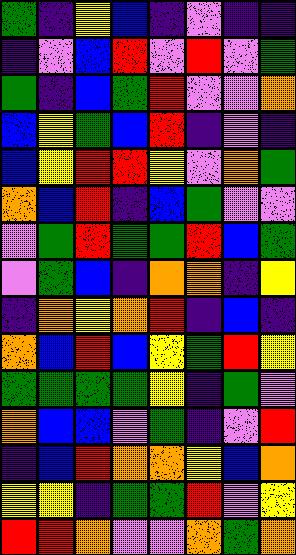[["green", "indigo", "yellow", "blue", "indigo", "violet", "indigo", "indigo"], ["indigo", "violet", "blue", "red", "violet", "red", "violet", "green"], ["green", "indigo", "blue", "green", "red", "violet", "violet", "orange"], ["blue", "yellow", "green", "blue", "red", "indigo", "violet", "indigo"], ["blue", "yellow", "red", "red", "yellow", "violet", "orange", "green"], ["orange", "blue", "red", "indigo", "blue", "green", "violet", "violet"], ["violet", "green", "red", "green", "green", "red", "blue", "green"], ["violet", "green", "blue", "indigo", "orange", "orange", "indigo", "yellow"], ["indigo", "orange", "yellow", "orange", "red", "indigo", "blue", "indigo"], ["orange", "blue", "red", "blue", "yellow", "green", "red", "yellow"], ["green", "green", "green", "green", "yellow", "indigo", "green", "violet"], ["orange", "blue", "blue", "violet", "green", "indigo", "violet", "red"], ["indigo", "blue", "red", "orange", "orange", "yellow", "blue", "orange"], ["yellow", "yellow", "indigo", "green", "green", "red", "violet", "yellow"], ["red", "red", "orange", "violet", "violet", "orange", "green", "orange"]]